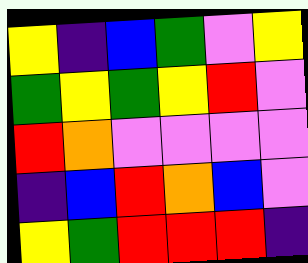[["yellow", "indigo", "blue", "green", "violet", "yellow"], ["green", "yellow", "green", "yellow", "red", "violet"], ["red", "orange", "violet", "violet", "violet", "violet"], ["indigo", "blue", "red", "orange", "blue", "violet"], ["yellow", "green", "red", "red", "red", "indigo"]]